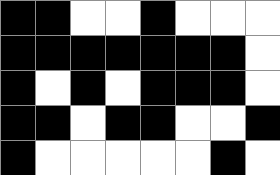[["black", "black", "white", "white", "black", "white", "white", "white"], ["black", "black", "black", "black", "black", "black", "black", "white"], ["black", "white", "black", "white", "black", "black", "black", "white"], ["black", "black", "white", "black", "black", "white", "white", "black"], ["black", "white", "white", "white", "white", "white", "black", "white"]]